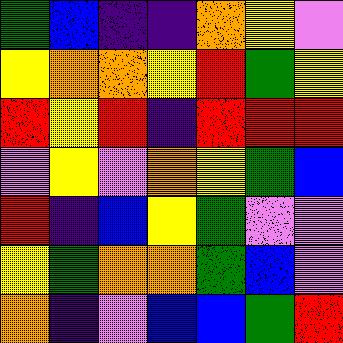[["green", "blue", "indigo", "indigo", "orange", "yellow", "violet"], ["yellow", "orange", "orange", "yellow", "red", "green", "yellow"], ["red", "yellow", "red", "indigo", "red", "red", "red"], ["violet", "yellow", "violet", "orange", "yellow", "green", "blue"], ["red", "indigo", "blue", "yellow", "green", "violet", "violet"], ["yellow", "green", "orange", "orange", "green", "blue", "violet"], ["orange", "indigo", "violet", "blue", "blue", "green", "red"]]